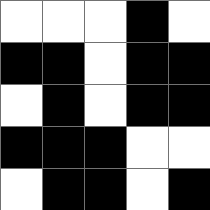[["white", "white", "white", "black", "white"], ["black", "black", "white", "black", "black"], ["white", "black", "white", "black", "black"], ["black", "black", "black", "white", "white"], ["white", "black", "black", "white", "black"]]